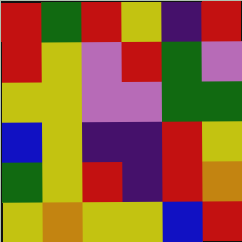[["red", "green", "red", "yellow", "indigo", "red"], ["red", "yellow", "violet", "red", "green", "violet"], ["yellow", "yellow", "violet", "violet", "green", "green"], ["blue", "yellow", "indigo", "indigo", "red", "yellow"], ["green", "yellow", "red", "indigo", "red", "orange"], ["yellow", "orange", "yellow", "yellow", "blue", "red"]]